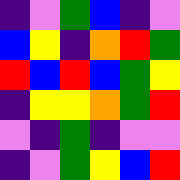[["indigo", "violet", "green", "blue", "indigo", "violet"], ["blue", "yellow", "indigo", "orange", "red", "green"], ["red", "blue", "red", "blue", "green", "yellow"], ["indigo", "yellow", "yellow", "orange", "green", "red"], ["violet", "indigo", "green", "indigo", "violet", "violet"], ["indigo", "violet", "green", "yellow", "blue", "red"]]